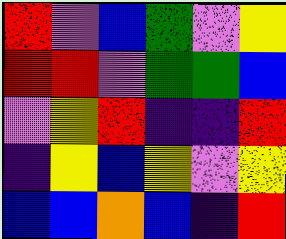[["red", "violet", "blue", "green", "violet", "yellow"], ["red", "red", "violet", "green", "green", "blue"], ["violet", "yellow", "red", "indigo", "indigo", "red"], ["indigo", "yellow", "blue", "yellow", "violet", "yellow"], ["blue", "blue", "orange", "blue", "indigo", "red"]]